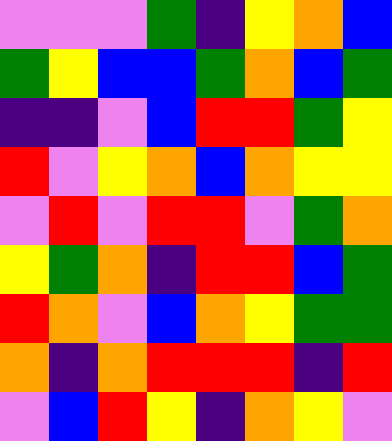[["violet", "violet", "violet", "green", "indigo", "yellow", "orange", "blue"], ["green", "yellow", "blue", "blue", "green", "orange", "blue", "green"], ["indigo", "indigo", "violet", "blue", "red", "red", "green", "yellow"], ["red", "violet", "yellow", "orange", "blue", "orange", "yellow", "yellow"], ["violet", "red", "violet", "red", "red", "violet", "green", "orange"], ["yellow", "green", "orange", "indigo", "red", "red", "blue", "green"], ["red", "orange", "violet", "blue", "orange", "yellow", "green", "green"], ["orange", "indigo", "orange", "red", "red", "red", "indigo", "red"], ["violet", "blue", "red", "yellow", "indigo", "orange", "yellow", "violet"]]